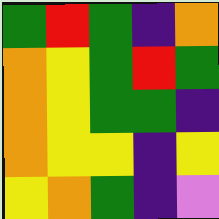[["green", "red", "green", "indigo", "orange"], ["orange", "yellow", "green", "red", "green"], ["orange", "yellow", "green", "green", "indigo"], ["orange", "yellow", "yellow", "indigo", "yellow"], ["yellow", "orange", "green", "indigo", "violet"]]